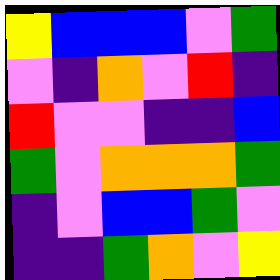[["yellow", "blue", "blue", "blue", "violet", "green"], ["violet", "indigo", "orange", "violet", "red", "indigo"], ["red", "violet", "violet", "indigo", "indigo", "blue"], ["green", "violet", "orange", "orange", "orange", "green"], ["indigo", "violet", "blue", "blue", "green", "violet"], ["indigo", "indigo", "green", "orange", "violet", "yellow"]]